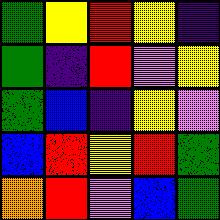[["green", "yellow", "red", "yellow", "indigo"], ["green", "indigo", "red", "violet", "yellow"], ["green", "blue", "indigo", "yellow", "violet"], ["blue", "red", "yellow", "red", "green"], ["orange", "red", "violet", "blue", "green"]]